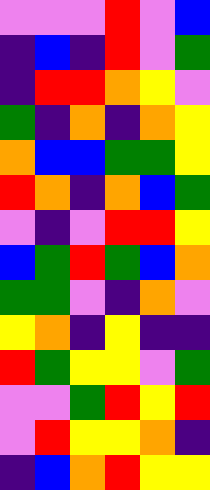[["violet", "violet", "violet", "red", "violet", "blue"], ["indigo", "blue", "indigo", "red", "violet", "green"], ["indigo", "red", "red", "orange", "yellow", "violet"], ["green", "indigo", "orange", "indigo", "orange", "yellow"], ["orange", "blue", "blue", "green", "green", "yellow"], ["red", "orange", "indigo", "orange", "blue", "green"], ["violet", "indigo", "violet", "red", "red", "yellow"], ["blue", "green", "red", "green", "blue", "orange"], ["green", "green", "violet", "indigo", "orange", "violet"], ["yellow", "orange", "indigo", "yellow", "indigo", "indigo"], ["red", "green", "yellow", "yellow", "violet", "green"], ["violet", "violet", "green", "red", "yellow", "red"], ["violet", "red", "yellow", "yellow", "orange", "indigo"], ["indigo", "blue", "orange", "red", "yellow", "yellow"]]